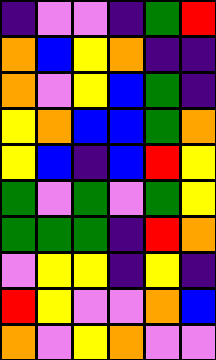[["indigo", "violet", "violet", "indigo", "green", "red"], ["orange", "blue", "yellow", "orange", "indigo", "indigo"], ["orange", "violet", "yellow", "blue", "green", "indigo"], ["yellow", "orange", "blue", "blue", "green", "orange"], ["yellow", "blue", "indigo", "blue", "red", "yellow"], ["green", "violet", "green", "violet", "green", "yellow"], ["green", "green", "green", "indigo", "red", "orange"], ["violet", "yellow", "yellow", "indigo", "yellow", "indigo"], ["red", "yellow", "violet", "violet", "orange", "blue"], ["orange", "violet", "yellow", "orange", "violet", "violet"]]